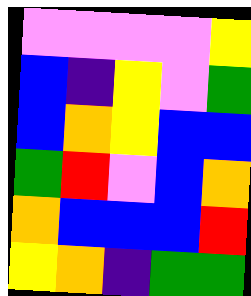[["violet", "violet", "violet", "violet", "yellow"], ["blue", "indigo", "yellow", "violet", "green"], ["blue", "orange", "yellow", "blue", "blue"], ["green", "red", "violet", "blue", "orange"], ["orange", "blue", "blue", "blue", "red"], ["yellow", "orange", "indigo", "green", "green"]]